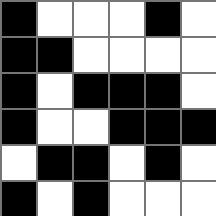[["black", "white", "white", "white", "black", "white"], ["black", "black", "white", "white", "white", "white"], ["black", "white", "black", "black", "black", "white"], ["black", "white", "white", "black", "black", "black"], ["white", "black", "black", "white", "black", "white"], ["black", "white", "black", "white", "white", "white"]]